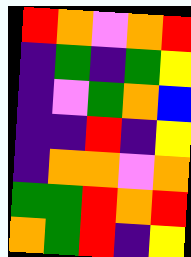[["red", "orange", "violet", "orange", "red"], ["indigo", "green", "indigo", "green", "yellow"], ["indigo", "violet", "green", "orange", "blue"], ["indigo", "indigo", "red", "indigo", "yellow"], ["indigo", "orange", "orange", "violet", "orange"], ["green", "green", "red", "orange", "red"], ["orange", "green", "red", "indigo", "yellow"]]